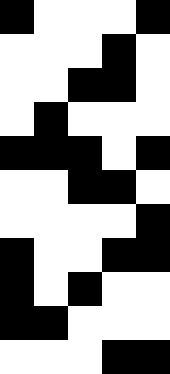[["black", "white", "white", "white", "black"], ["white", "white", "white", "black", "white"], ["white", "white", "black", "black", "white"], ["white", "black", "white", "white", "white"], ["black", "black", "black", "white", "black"], ["white", "white", "black", "black", "white"], ["white", "white", "white", "white", "black"], ["black", "white", "white", "black", "black"], ["black", "white", "black", "white", "white"], ["black", "black", "white", "white", "white"], ["white", "white", "white", "black", "black"]]